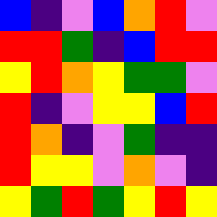[["blue", "indigo", "violet", "blue", "orange", "red", "violet"], ["red", "red", "green", "indigo", "blue", "red", "red"], ["yellow", "red", "orange", "yellow", "green", "green", "violet"], ["red", "indigo", "violet", "yellow", "yellow", "blue", "red"], ["red", "orange", "indigo", "violet", "green", "indigo", "indigo"], ["red", "yellow", "yellow", "violet", "orange", "violet", "indigo"], ["yellow", "green", "red", "green", "yellow", "red", "yellow"]]